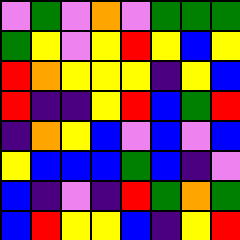[["violet", "green", "violet", "orange", "violet", "green", "green", "green"], ["green", "yellow", "violet", "yellow", "red", "yellow", "blue", "yellow"], ["red", "orange", "yellow", "yellow", "yellow", "indigo", "yellow", "blue"], ["red", "indigo", "indigo", "yellow", "red", "blue", "green", "red"], ["indigo", "orange", "yellow", "blue", "violet", "blue", "violet", "blue"], ["yellow", "blue", "blue", "blue", "green", "blue", "indigo", "violet"], ["blue", "indigo", "violet", "indigo", "red", "green", "orange", "green"], ["blue", "red", "yellow", "yellow", "blue", "indigo", "yellow", "red"]]